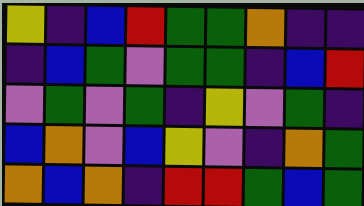[["yellow", "indigo", "blue", "red", "green", "green", "orange", "indigo", "indigo"], ["indigo", "blue", "green", "violet", "green", "green", "indigo", "blue", "red"], ["violet", "green", "violet", "green", "indigo", "yellow", "violet", "green", "indigo"], ["blue", "orange", "violet", "blue", "yellow", "violet", "indigo", "orange", "green"], ["orange", "blue", "orange", "indigo", "red", "red", "green", "blue", "green"]]